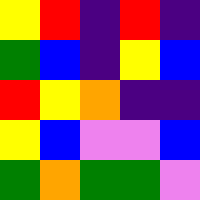[["yellow", "red", "indigo", "red", "indigo"], ["green", "blue", "indigo", "yellow", "blue"], ["red", "yellow", "orange", "indigo", "indigo"], ["yellow", "blue", "violet", "violet", "blue"], ["green", "orange", "green", "green", "violet"]]